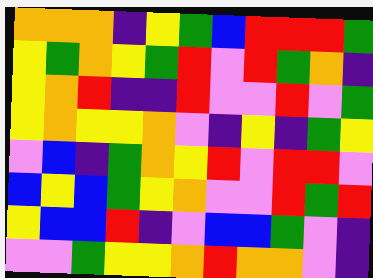[["orange", "orange", "orange", "indigo", "yellow", "green", "blue", "red", "red", "red", "green"], ["yellow", "green", "orange", "yellow", "green", "red", "violet", "red", "green", "orange", "indigo"], ["yellow", "orange", "red", "indigo", "indigo", "red", "violet", "violet", "red", "violet", "green"], ["yellow", "orange", "yellow", "yellow", "orange", "violet", "indigo", "yellow", "indigo", "green", "yellow"], ["violet", "blue", "indigo", "green", "orange", "yellow", "red", "violet", "red", "red", "violet"], ["blue", "yellow", "blue", "green", "yellow", "orange", "violet", "violet", "red", "green", "red"], ["yellow", "blue", "blue", "red", "indigo", "violet", "blue", "blue", "green", "violet", "indigo"], ["violet", "violet", "green", "yellow", "yellow", "orange", "red", "orange", "orange", "violet", "indigo"]]